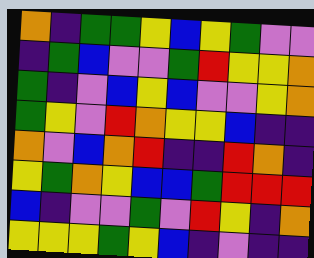[["orange", "indigo", "green", "green", "yellow", "blue", "yellow", "green", "violet", "violet"], ["indigo", "green", "blue", "violet", "violet", "green", "red", "yellow", "yellow", "orange"], ["green", "indigo", "violet", "blue", "yellow", "blue", "violet", "violet", "yellow", "orange"], ["green", "yellow", "violet", "red", "orange", "yellow", "yellow", "blue", "indigo", "indigo"], ["orange", "violet", "blue", "orange", "red", "indigo", "indigo", "red", "orange", "indigo"], ["yellow", "green", "orange", "yellow", "blue", "blue", "green", "red", "red", "red"], ["blue", "indigo", "violet", "violet", "green", "violet", "red", "yellow", "indigo", "orange"], ["yellow", "yellow", "yellow", "green", "yellow", "blue", "indigo", "violet", "indigo", "indigo"]]